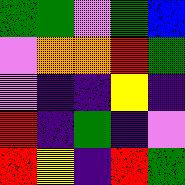[["green", "green", "violet", "green", "blue"], ["violet", "orange", "orange", "red", "green"], ["violet", "indigo", "indigo", "yellow", "indigo"], ["red", "indigo", "green", "indigo", "violet"], ["red", "yellow", "indigo", "red", "green"]]